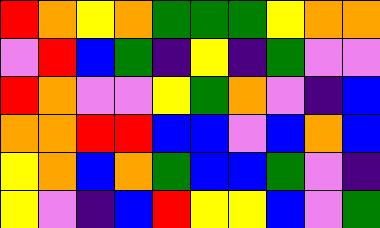[["red", "orange", "yellow", "orange", "green", "green", "green", "yellow", "orange", "orange"], ["violet", "red", "blue", "green", "indigo", "yellow", "indigo", "green", "violet", "violet"], ["red", "orange", "violet", "violet", "yellow", "green", "orange", "violet", "indigo", "blue"], ["orange", "orange", "red", "red", "blue", "blue", "violet", "blue", "orange", "blue"], ["yellow", "orange", "blue", "orange", "green", "blue", "blue", "green", "violet", "indigo"], ["yellow", "violet", "indigo", "blue", "red", "yellow", "yellow", "blue", "violet", "green"]]